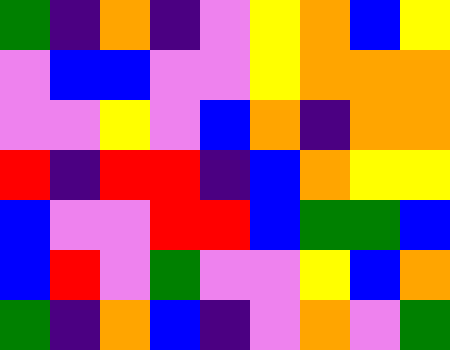[["green", "indigo", "orange", "indigo", "violet", "yellow", "orange", "blue", "yellow"], ["violet", "blue", "blue", "violet", "violet", "yellow", "orange", "orange", "orange"], ["violet", "violet", "yellow", "violet", "blue", "orange", "indigo", "orange", "orange"], ["red", "indigo", "red", "red", "indigo", "blue", "orange", "yellow", "yellow"], ["blue", "violet", "violet", "red", "red", "blue", "green", "green", "blue"], ["blue", "red", "violet", "green", "violet", "violet", "yellow", "blue", "orange"], ["green", "indigo", "orange", "blue", "indigo", "violet", "orange", "violet", "green"]]